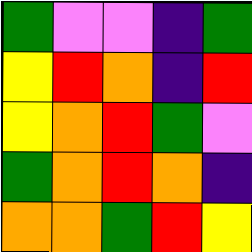[["green", "violet", "violet", "indigo", "green"], ["yellow", "red", "orange", "indigo", "red"], ["yellow", "orange", "red", "green", "violet"], ["green", "orange", "red", "orange", "indigo"], ["orange", "orange", "green", "red", "yellow"]]